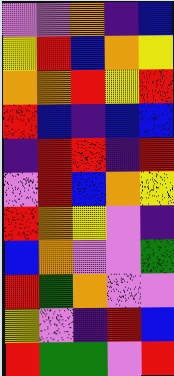[["violet", "violet", "orange", "indigo", "blue"], ["yellow", "red", "blue", "orange", "yellow"], ["orange", "orange", "red", "yellow", "red"], ["red", "blue", "indigo", "blue", "blue"], ["indigo", "red", "red", "indigo", "red"], ["violet", "red", "blue", "orange", "yellow"], ["red", "orange", "yellow", "violet", "indigo"], ["blue", "orange", "violet", "violet", "green"], ["red", "green", "orange", "violet", "violet"], ["yellow", "violet", "indigo", "red", "blue"], ["red", "green", "green", "violet", "red"]]